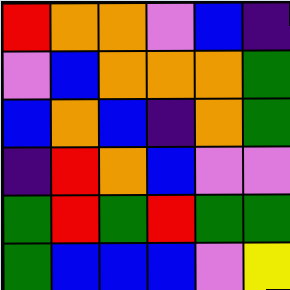[["red", "orange", "orange", "violet", "blue", "indigo"], ["violet", "blue", "orange", "orange", "orange", "green"], ["blue", "orange", "blue", "indigo", "orange", "green"], ["indigo", "red", "orange", "blue", "violet", "violet"], ["green", "red", "green", "red", "green", "green"], ["green", "blue", "blue", "blue", "violet", "yellow"]]